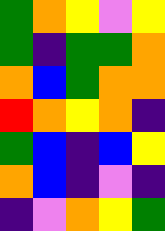[["green", "orange", "yellow", "violet", "yellow"], ["green", "indigo", "green", "green", "orange"], ["orange", "blue", "green", "orange", "orange"], ["red", "orange", "yellow", "orange", "indigo"], ["green", "blue", "indigo", "blue", "yellow"], ["orange", "blue", "indigo", "violet", "indigo"], ["indigo", "violet", "orange", "yellow", "green"]]